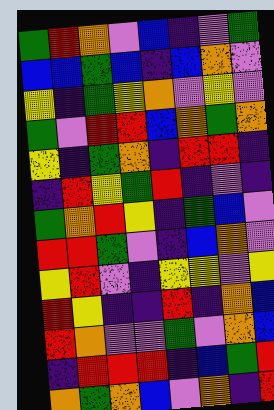[["green", "red", "orange", "violet", "blue", "indigo", "violet", "green"], ["blue", "blue", "green", "blue", "indigo", "blue", "orange", "violet"], ["yellow", "indigo", "green", "yellow", "orange", "violet", "yellow", "violet"], ["green", "violet", "red", "red", "blue", "orange", "green", "orange"], ["yellow", "indigo", "green", "orange", "indigo", "red", "red", "indigo"], ["indigo", "red", "yellow", "green", "red", "indigo", "violet", "indigo"], ["green", "orange", "red", "yellow", "indigo", "green", "blue", "violet"], ["red", "red", "green", "violet", "indigo", "blue", "orange", "violet"], ["yellow", "red", "violet", "indigo", "yellow", "yellow", "violet", "yellow"], ["red", "yellow", "indigo", "indigo", "red", "indigo", "orange", "blue"], ["red", "orange", "violet", "violet", "green", "violet", "orange", "blue"], ["indigo", "red", "red", "red", "indigo", "blue", "green", "red"], ["orange", "green", "orange", "blue", "violet", "orange", "indigo", "red"]]